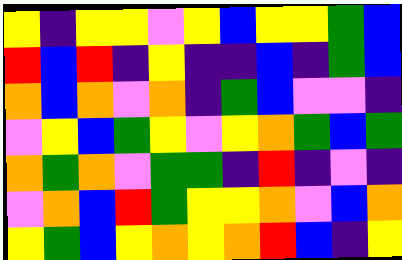[["yellow", "indigo", "yellow", "yellow", "violet", "yellow", "blue", "yellow", "yellow", "green", "blue"], ["red", "blue", "red", "indigo", "yellow", "indigo", "indigo", "blue", "indigo", "green", "blue"], ["orange", "blue", "orange", "violet", "orange", "indigo", "green", "blue", "violet", "violet", "indigo"], ["violet", "yellow", "blue", "green", "yellow", "violet", "yellow", "orange", "green", "blue", "green"], ["orange", "green", "orange", "violet", "green", "green", "indigo", "red", "indigo", "violet", "indigo"], ["violet", "orange", "blue", "red", "green", "yellow", "yellow", "orange", "violet", "blue", "orange"], ["yellow", "green", "blue", "yellow", "orange", "yellow", "orange", "red", "blue", "indigo", "yellow"]]